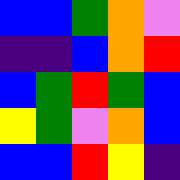[["blue", "blue", "green", "orange", "violet"], ["indigo", "indigo", "blue", "orange", "red"], ["blue", "green", "red", "green", "blue"], ["yellow", "green", "violet", "orange", "blue"], ["blue", "blue", "red", "yellow", "indigo"]]